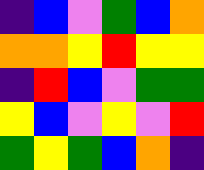[["indigo", "blue", "violet", "green", "blue", "orange"], ["orange", "orange", "yellow", "red", "yellow", "yellow"], ["indigo", "red", "blue", "violet", "green", "green"], ["yellow", "blue", "violet", "yellow", "violet", "red"], ["green", "yellow", "green", "blue", "orange", "indigo"]]